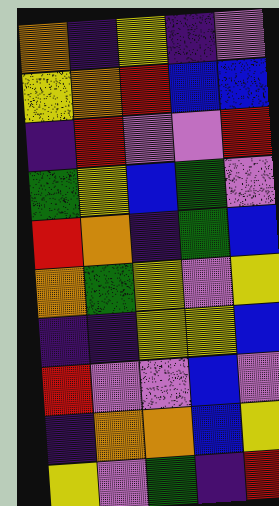[["orange", "indigo", "yellow", "indigo", "violet"], ["yellow", "orange", "red", "blue", "blue"], ["indigo", "red", "violet", "violet", "red"], ["green", "yellow", "blue", "green", "violet"], ["red", "orange", "indigo", "green", "blue"], ["orange", "green", "yellow", "violet", "yellow"], ["indigo", "indigo", "yellow", "yellow", "blue"], ["red", "violet", "violet", "blue", "violet"], ["indigo", "orange", "orange", "blue", "yellow"], ["yellow", "violet", "green", "indigo", "red"]]